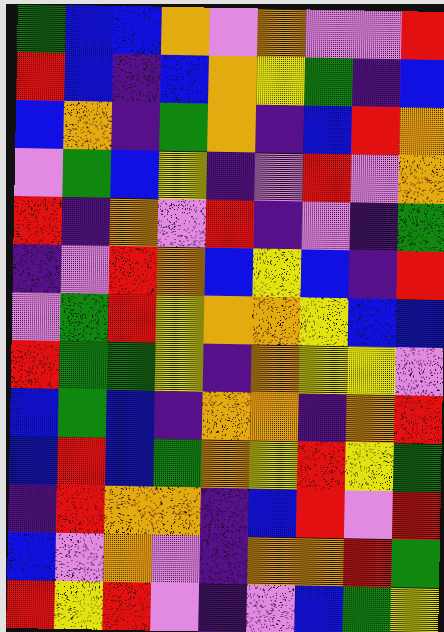[["green", "blue", "blue", "orange", "violet", "orange", "violet", "violet", "red"], ["red", "blue", "indigo", "blue", "orange", "yellow", "green", "indigo", "blue"], ["blue", "orange", "indigo", "green", "orange", "indigo", "blue", "red", "orange"], ["violet", "green", "blue", "yellow", "indigo", "violet", "red", "violet", "orange"], ["red", "indigo", "orange", "violet", "red", "indigo", "violet", "indigo", "green"], ["indigo", "violet", "red", "orange", "blue", "yellow", "blue", "indigo", "red"], ["violet", "green", "red", "yellow", "orange", "orange", "yellow", "blue", "blue"], ["red", "green", "green", "yellow", "indigo", "orange", "yellow", "yellow", "violet"], ["blue", "green", "blue", "indigo", "orange", "orange", "indigo", "orange", "red"], ["blue", "red", "blue", "green", "orange", "yellow", "red", "yellow", "green"], ["indigo", "red", "orange", "orange", "indigo", "blue", "red", "violet", "red"], ["blue", "violet", "orange", "violet", "indigo", "orange", "orange", "red", "green"], ["red", "yellow", "red", "violet", "indigo", "violet", "blue", "green", "yellow"]]